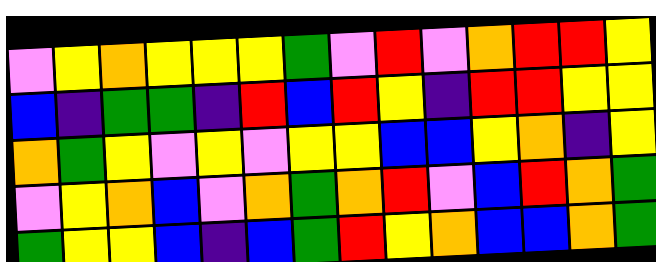[["violet", "yellow", "orange", "yellow", "yellow", "yellow", "green", "violet", "red", "violet", "orange", "red", "red", "yellow"], ["blue", "indigo", "green", "green", "indigo", "red", "blue", "red", "yellow", "indigo", "red", "red", "yellow", "yellow"], ["orange", "green", "yellow", "violet", "yellow", "violet", "yellow", "yellow", "blue", "blue", "yellow", "orange", "indigo", "yellow"], ["violet", "yellow", "orange", "blue", "violet", "orange", "green", "orange", "red", "violet", "blue", "red", "orange", "green"], ["green", "yellow", "yellow", "blue", "indigo", "blue", "green", "red", "yellow", "orange", "blue", "blue", "orange", "green"]]